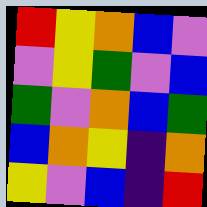[["red", "yellow", "orange", "blue", "violet"], ["violet", "yellow", "green", "violet", "blue"], ["green", "violet", "orange", "blue", "green"], ["blue", "orange", "yellow", "indigo", "orange"], ["yellow", "violet", "blue", "indigo", "red"]]